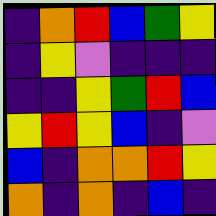[["indigo", "orange", "red", "blue", "green", "yellow"], ["indigo", "yellow", "violet", "indigo", "indigo", "indigo"], ["indigo", "indigo", "yellow", "green", "red", "blue"], ["yellow", "red", "yellow", "blue", "indigo", "violet"], ["blue", "indigo", "orange", "orange", "red", "yellow"], ["orange", "indigo", "orange", "indigo", "blue", "indigo"]]